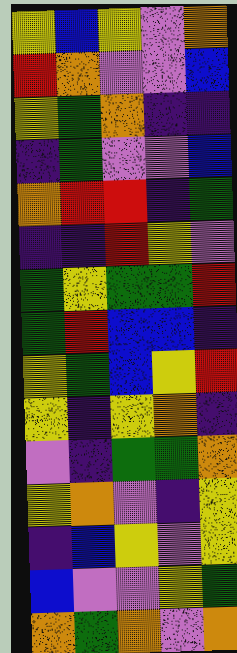[["yellow", "blue", "yellow", "violet", "orange"], ["red", "orange", "violet", "violet", "blue"], ["yellow", "green", "orange", "indigo", "indigo"], ["indigo", "green", "violet", "violet", "blue"], ["orange", "red", "red", "indigo", "green"], ["indigo", "indigo", "red", "yellow", "violet"], ["green", "yellow", "green", "green", "red"], ["green", "red", "blue", "blue", "indigo"], ["yellow", "green", "blue", "yellow", "red"], ["yellow", "indigo", "yellow", "orange", "indigo"], ["violet", "indigo", "green", "green", "orange"], ["yellow", "orange", "violet", "indigo", "yellow"], ["indigo", "blue", "yellow", "violet", "yellow"], ["blue", "violet", "violet", "yellow", "green"], ["orange", "green", "orange", "violet", "orange"]]